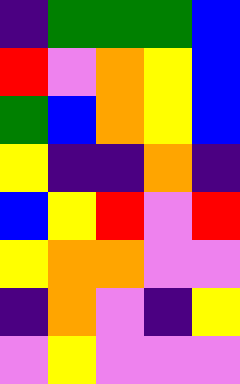[["indigo", "green", "green", "green", "blue"], ["red", "violet", "orange", "yellow", "blue"], ["green", "blue", "orange", "yellow", "blue"], ["yellow", "indigo", "indigo", "orange", "indigo"], ["blue", "yellow", "red", "violet", "red"], ["yellow", "orange", "orange", "violet", "violet"], ["indigo", "orange", "violet", "indigo", "yellow"], ["violet", "yellow", "violet", "violet", "violet"]]